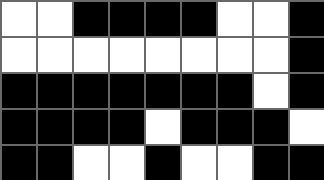[["white", "white", "black", "black", "black", "black", "white", "white", "black"], ["white", "white", "white", "white", "white", "white", "white", "white", "black"], ["black", "black", "black", "black", "black", "black", "black", "white", "black"], ["black", "black", "black", "black", "white", "black", "black", "black", "white"], ["black", "black", "white", "white", "black", "white", "white", "black", "black"]]